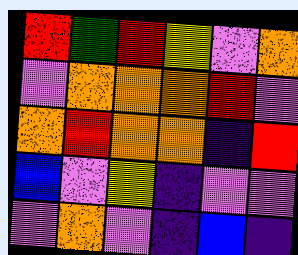[["red", "green", "red", "yellow", "violet", "orange"], ["violet", "orange", "orange", "orange", "red", "violet"], ["orange", "red", "orange", "orange", "indigo", "red"], ["blue", "violet", "yellow", "indigo", "violet", "violet"], ["violet", "orange", "violet", "indigo", "blue", "indigo"]]